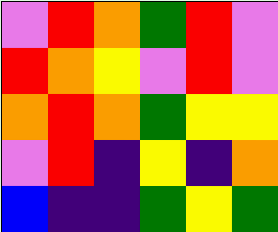[["violet", "red", "orange", "green", "red", "violet"], ["red", "orange", "yellow", "violet", "red", "violet"], ["orange", "red", "orange", "green", "yellow", "yellow"], ["violet", "red", "indigo", "yellow", "indigo", "orange"], ["blue", "indigo", "indigo", "green", "yellow", "green"]]